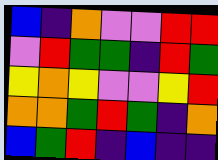[["blue", "indigo", "orange", "violet", "violet", "red", "red"], ["violet", "red", "green", "green", "indigo", "red", "green"], ["yellow", "orange", "yellow", "violet", "violet", "yellow", "red"], ["orange", "orange", "green", "red", "green", "indigo", "orange"], ["blue", "green", "red", "indigo", "blue", "indigo", "indigo"]]